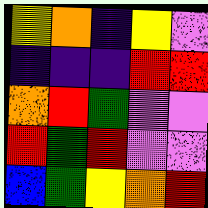[["yellow", "orange", "indigo", "yellow", "violet"], ["indigo", "indigo", "indigo", "red", "red"], ["orange", "red", "green", "violet", "violet"], ["red", "green", "red", "violet", "violet"], ["blue", "green", "yellow", "orange", "red"]]